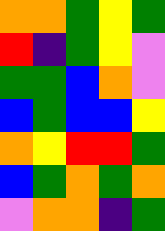[["orange", "orange", "green", "yellow", "green"], ["red", "indigo", "green", "yellow", "violet"], ["green", "green", "blue", "orange", "violet"], ["blue", "green", "blue", "blue", "yellow"], ["orange", "yellow", "red", "red", "green"], ["blue", "green", "orange", "green", "orange"], ["violet", "orange", "orange", "indigo", "green"]]